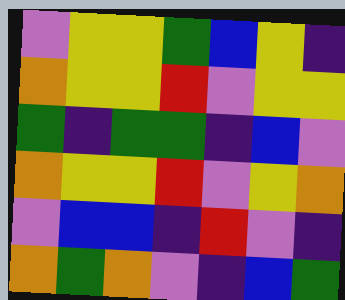[["violet", "yellow", "yellow", "green", "blue", "yellow", "indigo"], ["orange", "yellow", "yellow", "red", "violet", "yellow", "yellow"], ["green", "indigo", "green", "green", "indigo", "blue", "violet"], ["orange", "yellow", "yellow", "red", "violet", "yellow", "orange"], ["violet", "blue", "blue", "indigo", "red", "violet", "indigo"], ["orange", "green", "orange", "violet", "indigo", "blue", "green"]]